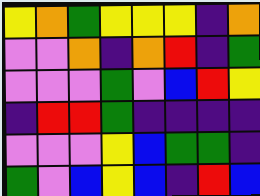[["yellow", "orange", "green", "yellow", "yellow", "yellow", "indigo", "orange"], ["violet", "violet", "orange", "indigo", "orange", "red", "indigo", "green"], ["violet", "violet", "violet", "green", "violet", "blue", "red", "yellow"], ["indigo", "red", "red", "green", "indigo", "indigo", "indigo", "indigo"], ["violet", "violet", "violet", "yellow", "blue", "green", "green", "indigo"], ["green", "violet", "blue", "yellow", "blue", "indigo", "red", "blue"]]